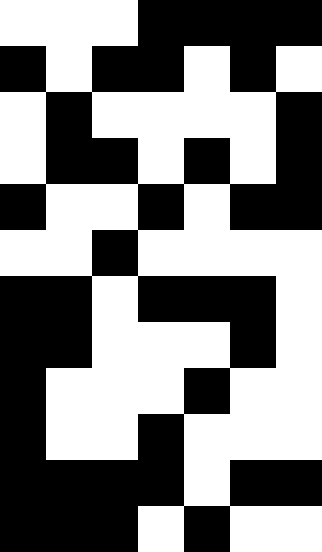[["white", "white", "white", "black", "black", "black", "black"], ["black", "white", "black", "black", "white", "black", "white"], ["white", "black", "white", "white", "white", "white", "black"], ["white", "black", "black", "white", "black", "white", "black"], ["black", "white", "white", "black", "white", "black", "black"], ["white", "white", "black", "white", "white", "white", "white"], ["black", "black", "white", "black", "black", "black", "white"], ["black", "black", "white", "white", "white", "black", "white"], ["black", "white", "white", "white", "black", "white", "white"], ["black", "white", "white", "black", "white", "white", "white"], ["black", "black", "black", "black", "white", "black", "black"], ["black", "black", "black", "white", "black", "white", "white"]]